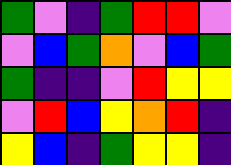[["green", "violet", "indigo", "green", "red", "red", "violet"], ["violet", "blue", "green", "orange", "violet", "blue", "green"], ["green", "indigo", "indigo", "violet", "red", "yellow", "yellow"], ["violet", "red", "blue", "yellow", "orange", "red", "indigo"], ["yellow", "blue", "indigo", "green", "yellow", "yellow", "indigo"]]